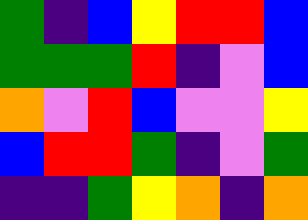[["green", "indigo", "blue", "yellow", "red", "red", "blue"], ["green", "green", "green", "red", "indigo", "violet", "blue"], ["orange", "violet", "red", "blue", "violet", "violet", "yellow"], ["blue", "red", "red", "green", "indigo", "violet", "green"], ["indigo", "indigo", "green", "yellow", "orange", "indigo", "orange"]]